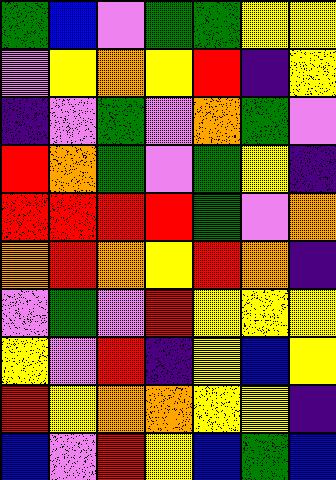[["green", "blue", "violet", "green", "green", "yellow", "yellow"], ["violet", "yellow", "orange", "yellow", "red", "indigo", "yellow"], ["indigo", "violet", "green", "violet", "orange", "green", "violet"], ["red", "orange", "green", "violet", "green", "yellow", "indigo"], ["red", "red", "red", "red", "green", "violet", "orange"], ["orange", "red", "orange", "yellow", "red", "orange", "indigo"], ["violet", "green", "violet", "red", "yellow", "yellow", "yellow"], ["yellow", "violet", "red", "indigo", "yellow", "blue", "yellow"], ["red", "yellow", "orange", "orange", "yellow", "yellow", "indigo"], ["blue", "violet", "red", "yellow", "blue", "green", "blue"]]